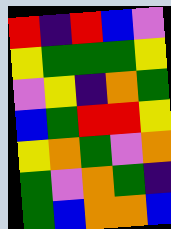[["red", "indigo", "red", "blue", "violet"], ["yellow", "green", "green", "green", "yellow"], ["violet", "yellow", "indigo", "orange", "green"], ["blue", "green", "red", "red", "yellow"], ["yellow", "orange", "green", "violet", "orange"], ["green", "violet", "orange", "green", "indigo"], ["green", "blue", "orange", "orange", "blue"]]